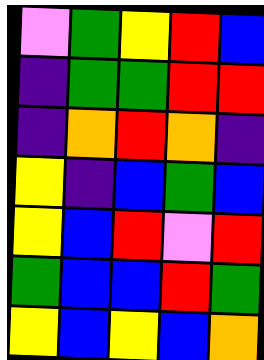[["violet", "green", "yellow", "red", "blue"], ["indigo", "green", "green", "red", "red"], ["indigo", "orange", "red", "orange", "indigo"], ["yellow", "indigo", "blue", "green", "blue"], ["yellow", "blue", "red", "violet", "red"], ["green", "blue", "blue", "red", "green"], ["yellow", "blue", "yellow", "blue", "orange"]]